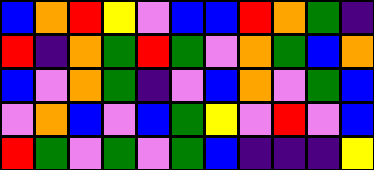[["blue", "orange", "red", "yellow", "violet", "blue", "blue", "red", "orange", "green", "indigo"], ["red", "indigo", "orange", "green", "red", "green", "violet", "orange", "green", "blue", "orange"], ["blue", "violet", "orange", "green", "indigo", "violet", "blue", "orange", "violet", "green", "blue"], ["violet", "orange", "blue", "violet", "blue", "green", "yellow", "violet", "red", "violet", "blue"], ["red", "green", "violet", "green", "violet", "green", "blue", "indigo", "indigo", "indigo", "yellow"]]